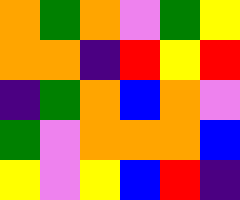[["orange", "green", "orange", "violet", "green", "yellow"], ["orange", "orange", "indigo", "red", "yellow", "red"], ["indigo", "green", "orange", "blue", "orange", "violet"], ["green", "violet", "orange", "orange", "orange", "blue"], ["yellow", "violet", "yellow", "blue", "red", "indigo"]]